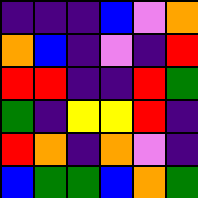[["indigo", "indigo", "indigo", "blue", "violet", "orange"], ["orange", "blue", "indigo", "violet", "indigo", "red"], ["red", "red", "indigo", "indigo", "red", "green"], ["green", "indigo", "yellow", "yellow", "red", "indigo"], ["red", "orange", "indigo", "orange", "violet", "indigo"], ["blue", "green", "green", "blue", "orange", "green"]]